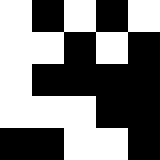[["white", "black", "white", "black", "white"], ["white", "white", "black", "white", "black"], ["white", "black", "black", "black", "black"], ["white", "white", "white", "black", "black"], ["black", "black", "white", "white", "black"]]